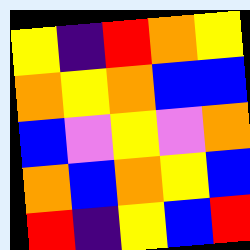[["yellow", "indigo", "red", "orange", "yellow"], ["orange", "yellow", "orange", "blue", "blue"], ["blue", "violet", "yellow", "violet", "orange"], ["orange", "blue", "orange", "yellow", "blue"], ["red", "indigo", "yellow", "blue", "red"]]